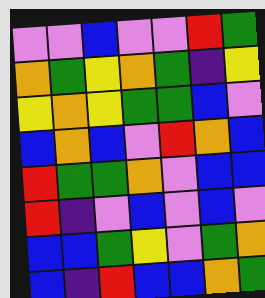[["violet", "violet", "blue", "violet", "violet", "red", "green"], ["orange", "green", "yellow", "orange", "green", "indigo", "yellow"], ["yellow", "orange", "yellow", "green", "green", "blue", "violet"], ["blue", "orange", "blue", "violet", "red", "orange", "blue"], ["red", "green", "green", "orange", "violet", "blue", "blue"], ["red", "indigo", "violet", "blue", "violet", "blue", "violet"], ["blue", "blue", "green", "yellow", "violet", "green", "orange"], ["blue", "indigo", "red", "blue", "blue", "orange", "green"]]